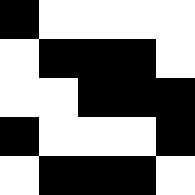[["black", "white", "white", "white", "white"], ["white", "black", "black", "black", "white"], ["white", "white", "black", "black", "black"], ["black", "white", "white", "white", "black"], ["white", "black", "black", "black", "white"]]